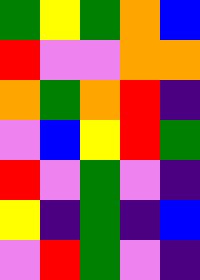[["green", "yellow", "green", "orange", "blue"], ["red", "violet", "violet", "orange", "orange"], ["orange", "green", "orange", "red", "indigo"], ["violet", "blue", "yellow", "red", "green"], ["red", "violet", "green", "violet", "indigo"], ["yellow", "indigo", "green", "indigo", "blue"], ["violet", "red", "green", "violet", "indigo"]]